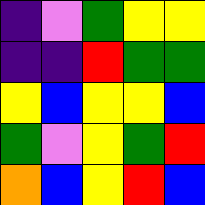[["indigo", "violet", "green", "yellow", "yellow"], ["indigo", "indigo", "red", "green", "green"], ["yellow", "blue", "yellow", "yellow", "blue"], ["green", "violet", "yellow", "green", "red"], ["orange", "blue", "yellow", "red", "blue"]]